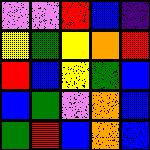[["violet", "violet", "red", "blue", "indigo"], ["yellow", "green", "yellow", "orange", "red"], ["red", "blue", "yellow", "green", "blue"], ["blue", "green", "violet", "orange", "blue"], ["green", "red", "blue", "orange", "blue"]]